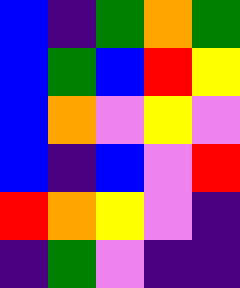[["blue", "indigo", "green", "orange", "green"], ["blue", "green", "blue", "red", "yellow"], ["blue", "orange", "violet", "yellow", "violet"], ["blue", "indigo", "blue", "violet", "red"], ["red", "orange", "yellow", "violet", "indigo"], ["indigo", "green", "violet", "indigo", "indigo"]]